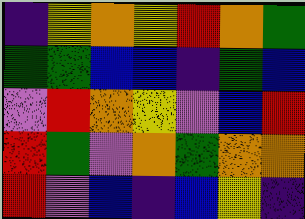[["indigo", "yellow", "orange", "yellow", "red", "orange", "green"], ["green", "green", "blue", "blue", "indigo", "green", "blue"], ["violet", "red", "orange", "yellow", "violet", "blue", "red"], ["red", "green", "violet", "orange", "green", "orange", "orange"], ["red", "violet", "blue", "indigo", "blue", "yellow", "indigo"]]